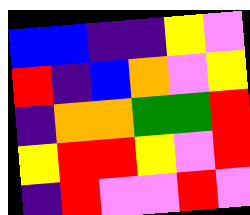[["blue", "blue", "indigo", "indigo", "yellow", "violet"], ["red", "indigo", "blue", "orange", "violet", "yellow"], ["indigo", "orange", "orange", "green", "green", "red"], ["yellow", "red", "red", "yellow", "violet", "red"], ["indigo", "red", "violet", "violet", "red", "violet"]]